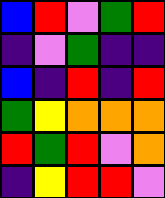[["blue", "red", "violet", "green", "red"], ["indigo", "violet", "green", "indigo", "indigo"], ["blue", "indigo", "red", "indigo", "red"], ["green", "yellow", "orange", "orange", "orange"], ["red", "green", "red", "violet", "orange"], ["indigo", "yellow", "red", "red", "violet"]]